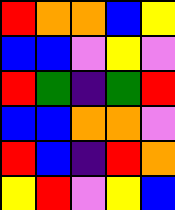[["red", "orange", "orange", "blue", "yellow"], ["blue", "blue", "violet", "yellow", "violet"], ["red", "green", "indigo", "green", "red"], ["blue", "blue", "orange", "orange", "violet"], ["red", "blue", "indigo", "red", "orange"], ["yellow", "red", "violet", "yellow", "blue"]]